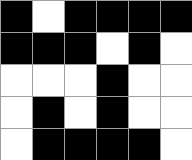[["black", "white", "black", "black", "black", "black"], ["black", "black", "black", "white", "black", "white"], ["white", "white", "white", "black", "white", "white"], ["white", "black", "white", "black", "white", "white"], ["white", "black", "black", "black", "black", "white"]]